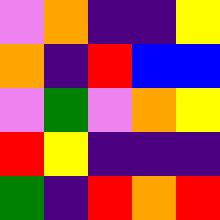[["violet", "orange", "indigo", "indigo", "yellow"], ["orange", "indigo", "red", "blue", "blue"], ["violet", "green", "violet", "orange", "yellow"], ["red", "yellow", "indigo", "indigo", "indigo"], ["green", "indigo", "red", "orange", "red"]]